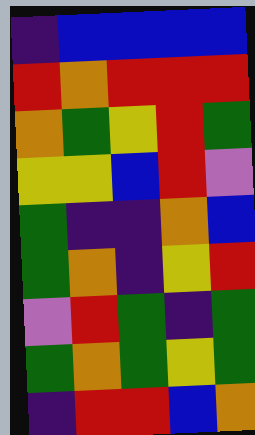[["indigo", "blue", "blue", "blue", "blue"], ["red", "orange", "red", "red", "red"], ["orange", "green", "yellow", "red", "green"], ["yellow", "yellow", "blue", "red", "violet"], ["green", "indigo", "indigo", "orange", "blue"], ["green", "orange", "indigo", "yellow", "red"], ["violet", "red", "green", "indigo", "green"], ["green", "orange", "green", "yellow", "green"], ["indigo", "red", "red", "blue", "orange"]]